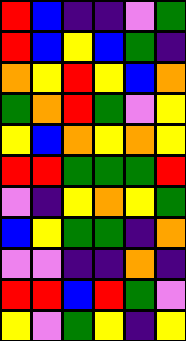[["red", "blue", "indigo", "indigo", "violet", "green"], ["red", "blue", "yellow", "blue", "green", "indigo"], ["orange", "yellow", "red", "yellow", "blue", "orange"], ["green", "orange", "red", "green", "violet", "yellow"], ["yellow", "blue", "orange", "yellow", "orange", "yellow"], ["red", "red", "green", "green", "green", "red"], ["violet", "indigo", "yellow", "orange", "yellow", "green"], ["blue", "yellow", "green", "green", "indigo", "orange"], ["violet", "violet", "indigo", "indigo", "orange", "indigo"], ["red", "red", "blue", "red", "green", "violet"], ["yellow", "violet", "green", "yellow", "indigo", "yellow"]]